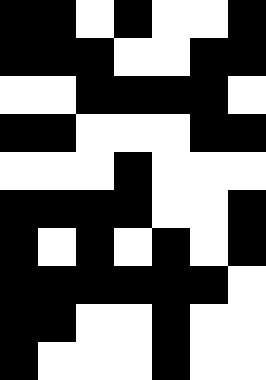[["black", "black", "white", "black", "white", "white", "black"], ["black", "black", "black", "white", "white", "black", "black"], ["white", "white", "black", "black", "black", "black", "white"], ["black", "black", "white", "white", "white", "black", "black"], ["white", "white", "white", "black", "white", "white", "white"], ["black", "black", "black", "black", "white", "white", "black"], ["black", "white", "black", "white", "black", "white", "black"], ["black", "black", "black", "black", "black", "black", "white"], ["black", "black", "white", "white", "black", "white", "white"], ["black", "white", "white", "white", "black", "white", "white"]]